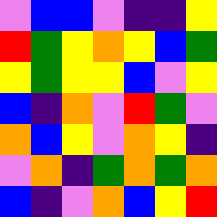[["violet", "blue", "blue", "violet", "indigo", "indigo", "yellow"], ["red", "green", "yellow", "orange", "yellow", "blue", "green"], ["yellow", "green", "yellow", "yellow", "blue", "violet", "yellow"], ["blue", "indigo", "orange", "violet", "red", "green", "violet"], ["orange", "blue", "yellow", "violet", "orange", "yellow", "indigo"], ["violet", "orange", "indigo", "green", "orange", "green", "orange"], ["blue", "indigo", "violet", "orange", "blue", "yellow", "red"]]